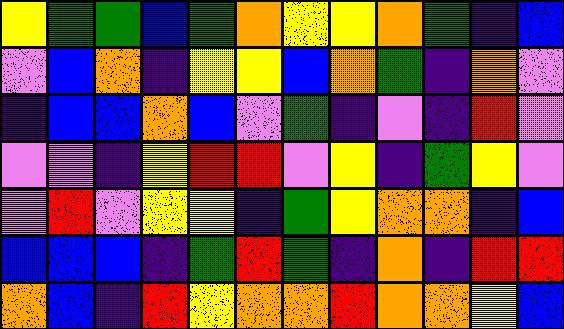[["yellow", "green", "green", "blue", "green", "orange", "yellow", "yellow", "orange", "green", "indigo", "blue"], ["violet", "blue", "orange", "indigo", "yellow", "yellow", "blue", "orange", "green", "indigo", "orange", "violet"], ["indigo", "blue", "blue", "orange", "blue", "violet", "green", "indigo", "violet", "indigo", "red", "violet"], ["violet", "violet", "indigo", "yellow", "red", "red", "violet", "yellow", "indigo", "green", "yellow", "violet"], ["violet", "red", "violet", "yellow", "yellow", "indigo", "green", "yellow", "orange", "orange", "indigo", "blue"], ["blue", "blue", "blue", "indigo", "green", "red", "green", "indigo", "orange", "indigo", "red", "red"], ["orange", "blue", "indigo", "red", "yellow", "orange", "orange", "red", "orange", "orange", "yellow", "blue"]]